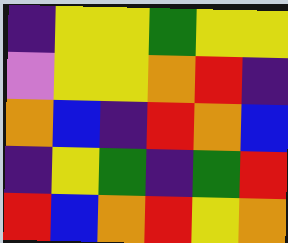[["indigo", "yellow", "yellow", "green", "yellow", "yellow"], ["violet", "yellow", "yellow", "orange", "red", "indigo"], ["orange", "blue", "indigo", "red", "orange", "blue"], ["indigo", "yellow", "green", "indigo", "green", "red"], ["red", "blue", "orange", "red", "yellow", "orange"]]